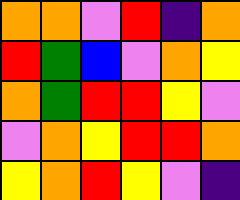[["orange", "orange", "violet", "red", "indigo", "orange"], ["red", "green", "blue", "violet", "orange", "yellow"], ["orange", "green", "red", "red", "yellow", "violet"], ["violet", "orange", "yellow", "red", "red", "orange"], ["yellow", "orange", "red", "yellow", "violet", "indigo"]]